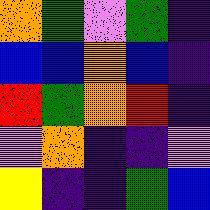[["orange", "green", "violet", "green", "indigo"], ["blue", "blue", "orange", "blue", "indigo"], ["red", "green", "orange", "red", "indigo"], ["violet", "orange", "indigo", "indigo", "violet"], ["yellow", "indigo", "indigo", "green", "blue"]]